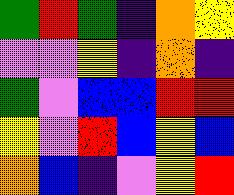[["green", "red", "green", "indigo", "orange", "yellow"], ["violet", "violet", "yellow", "indigo", "orange", "indigo"], ["green", "violet", "blue", "blue", "red", "red"], ["yellow", "violet", "red", "blue", "yellow", "blue"], ["orange", "blue", "indigo", "violet", "yellow", "red"]]